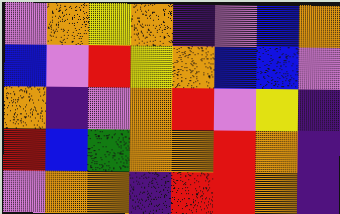[["violet", "orange", "yellow", "orange", "indigo", "violet", "blue", "orange"], ["blue", "violet", "red", "yellow", "orange", "blue", "blue", "violet"], ["orange", "indigo", "violet", "orange", "red", "violet", "yellow", "indigo"], ["red", "blue", "green", "orange", "orange", "red", "orange", "indigo"], ["violet", "orange", "orange", "indigo", "red", "red", "orange", "indigo"]]